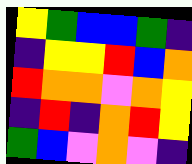[["yellow", "green", "blue", "blue", "green", "indigo"], ["indigo", "yellow", "yellow", "red", "blue", "orange"], ["red", "orange", "orange", "violet", "orange", "yellow"], ["indigo", "red", "indigo", "orange", "red", "yellow"], ["green", "blue", "violet", "orange", "violet", "indigo"]]